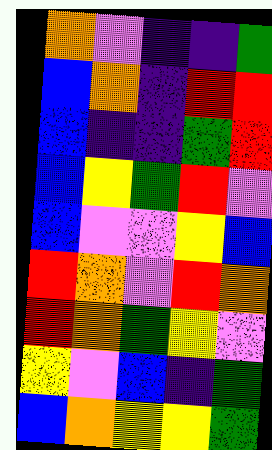[["orange", "violet", "indigo", "indigo", "green"], ["blue", "orange", "indigo", "red", "red"], ["blue", "indigo", "indigo", "green", "red"], ["blue", "yellow", "green", "red", "violet"], ["blue", "violet", "violet", "yellow", "blue"], ["red", "orange", "violet", "red", "orange"], ["red", "orange", "green", "yellow", "violet"], ["yellow", "violet", "blue", "indigo", "green"], ["blue", "orange", "yellow", "yellow", "green"]]